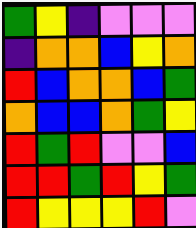[["green", "yellow", "indigo", "violet", "violet", "violet"], ["indigo", "orange", "orange", "blue", "yellow", "orange"], ["red", "blue", "orange", "orange", "blue", "green"], ["orange", "blue", "blue", "orange", "green", "yellow"], ["red", "green", "red", "violet", "violet", "blue"], ["red", "red", "green", "red", "yellow", "green"], ["red", "yellow", "yellow", "yellow", "red", "violet"]]